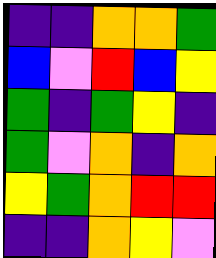[["indigo", "indigo", "orange", "orange", "green"], ["blue", "violet", "red", "blue", "yellow"], ["green", "indigo", "green", "yellow", "indigo"], ["green", "violet", "orange", "indigo", "orange"], ["yellow", "green", "orange", "red", "red"], ["indigo", "indigo", "orange", "yellow", "violet"]]